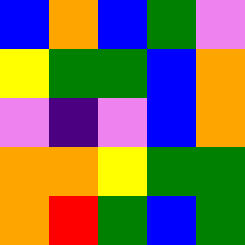[["blue", "orange", "blue", "green", "violet"], ["yellow", "green", "green", "blue", "orange"], ["violet", "indigo", "violet", "blue", "orange"], ["orange", "orange", "yellow", "green", "green"], ["orange", "red", "green", "blue", "green"]]